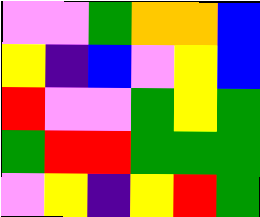[["violet", "violet", "green", "orange", "orange", "blue"], ["yellow", "indigo", "blue", "violet", "yellow", "blue"], ["red", "violet", "violet", "green", "yellow", "green"], ["green", "red", "red", "green", "green", "green"], ["violet", "yellow", "indigo", "yellow", "red", "green"]]